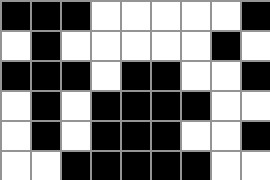[["black", "black", "black", "white", "white", "white", "white", "white", "black"], ["white", "black", "white", "white", "white", "white", "white", "black", "white"], ["black", "black", "black", "white", "black", "black", "white", "white", "black"], ["white", "black", "white", "black", "black", "black", "black", "white", "white"], ["white", "black", "white", "black", "black", "black", "white", "white", "black"], ["white", "white", "black", "black", "black", "black", "black", "white", "white"]]